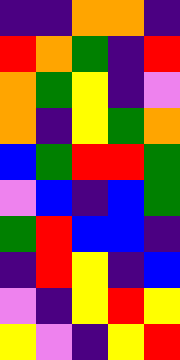[["indigo", "indigo", "orange", "orange", "indigo"], ["red", "orange", "green", "indigo", "red"], ["orange", "green", "yellow", "indigo", "violet"], ["orange", "indigo", "yellow", "green", "orange"], ["blue", "green", "red", "red", "green"], ["violet", "blue", "indigo", "blue", "green"], ["green", "red", "blue", "blue", "indigo"], ["indigo", "red", "yellow", "indigo", "blue"], ["violet", "indigo", "yellow", "red", "yellow"], ["yellow", "violet", "indigo", "yellow", "red"]]